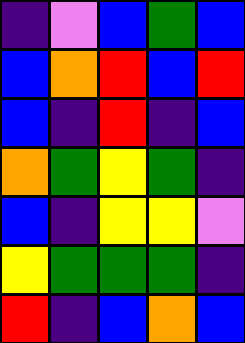[["indigo", "violet", "blue", "green", "blue"], ["blue", "orange", "red", "blue", "red"], ["blue", "indigo", "red", "indigo", "blue"], ["orange", "green", "yellow", "green", "indigo"], ["blue", "indigo", "yellow", "yellow", "violet"], ["yellow", "green", "green", "green", "indigo"], ["red", "indigo", "blue", "orange", "blue"]]